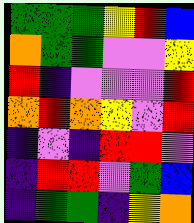[["green", "green", "green", "yellow", "red", "blue"], ["orange", "green", "green", "violet", "violet", "yellow"], ["red", "indigo", "violet", "violet", "violet", "red"], ["orange", "red", "orange", "yellow", "violet", "red"], ["indigo", "violet", "indigo", "red", "red", "violet"], ["indigo", "red", "red", "violet", "green", "blue"], ["indigo", "green", "green", "indigo", "yellow", "orange"]]